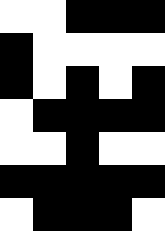[["white", "white", "black", "black", "black"], ["black", "white", "white", "white", "white"], ["black", "white", "black", "white", "black"], ["white", "black", "black", "black", "black"], ["white", "white", "black", "white", "white"], ["black", "black", "black", "black", "black"], ["white", "black", "black", "black", "white"]]